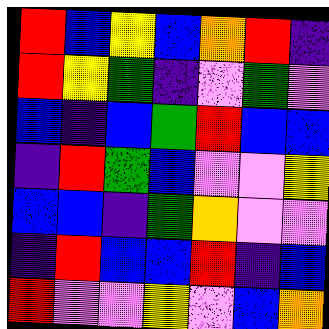[["red", "blue", "yellow", "blue", "orange", "red", "indigo"], ["red", "yellow", "green", "indigo", "violet", "green", "violet"], ["blue", "indigo", "blue", "green", "red", "blue", "blue"], ["indigo", "red", "green", "blue", "violet", "violet", "yellow"], ["blue", "blue", "indigo", "green", "orange", "violet", "violet"], ["indigo", "red", "blue", "blue", "red", "indigo", "blue"], ["red", "violet", "violet", "yellow", "violet", "blue", "orange"]]